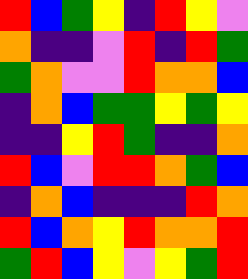[["red", "blue", "green", "yellow", "indigo", "red", "yellow", "violet"], ["orange", "indigo", "indigo", "violet", "red", "indigo", "red", "green"], ["green", "orange", "violet", "violet", "red", "orange", "orange", "blue"], ["indigo", "orange", "blue", "green", "green", "yellow", "green", "yellow"], ["indigo", "indigo", "yellow", "red", "green", "indigo", "indigo", "orange"], ["red", "blue", "violet", "red", "red", "orange", "green", "blue"], ["indigo", "orange", "blue", "indigo", "indigo", "indigo", "red", "orange"], ["red", "blue", "orange", "yellow", "red", "orange", "orange", "red"], ["green", "red", "blue", "yellow", "violet", "yellow", "green", "red"]]